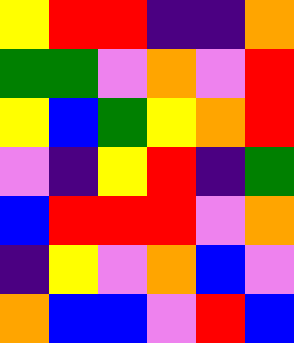[["yellow", "red", "red", "indigo", "indigo", "orange"], ["green", "green", "violet", "orange", "violet", "red"], ["yellow", "blue", "green", "yellow", "orange", "red"], ["violet", "indigo", "yellow", "red", "indigo", "green"], ["blue", "red", "red", "red", "violet", "orange"], ["indigo", "yellow", "violet", "orange", "blue", "violet"], ["orange", "blue", "blue", "violet", "red", "blue"]]